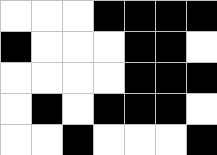[["white", "white", "white", "black", "black", "black", "black"], ["black", "white", "white", "white", "black", "black", "white"], ["white", "white", "white", "white", "black", "black", "black"], ["white", "black", "white", "black", "black", "black", "white"], ["white", "white", "black", "white", "white", "white", "black"]]